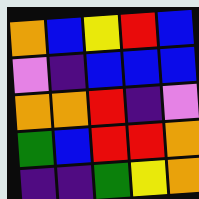[["orange", "blue", "yellow", "red", "blue"], ["violet", "indigo", "blue", "blue", "blue"], ["orange", "orange", "red", "indigo", "violet"], ["green", "blue", "red", "red", "orange"], ["indigo", "indigo", "green", "yellow", "orange"]]